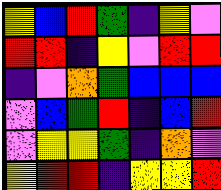[["yellow", "blue", "red", "green", "indigo", "yellow", "violet"], ["red", "red", "indigo", "yellow", "violet", "red", "red"], ["indigo", "violet", "orange", "green", "blue", "blue", "blue"], ["violet", "blue", "green", "red", "indigo", "blue", "red"], ["violet", "yellow", "yellow", "green", "indigo", "orange", "violet"], ["yellow", "red", "red", "indigo", "yellow", "yellow", "red"]]